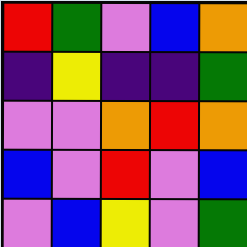[["red", "green", "violet", "blue", "orange"], ["indigo", "yellow", "indigo", "indigo", "green"], ["violet", "violet", "orange", "red", "orange"], ["blue", "violet", "red", "violet", "blue"], ["violet", "blue", "yellow", "violet", "green"]]